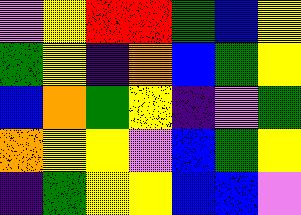[["violet", "yellow", "red", "red", "green", "blue", "yellow"], ["green", "yellow", "indigo", "orange", "blue", "green", "yellow"], ["blue", "orange", "green", "yellow", "indigo", "violet", "green"], ["orange", "yellow", "yellow", "violet", "blue", "green", "yellow"], ["indigo", "green", "yellow", "yellow", "blue", "blue", "violet"]]